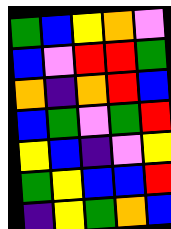[["green", "blue", "yellow", "orange", "violet"], ["blue", "violet", "red", "red", "green"], ["orange", "indigo", "orange", "red", "blue"], ["blue", "green", "violet", "green", "red"], ["yellow", "blue", "indigo", "violet", "yellow"], ["green", "yellow", "blue", "blue", "red"], ["indigo", "yellow", "green", "orange", "blue"]]